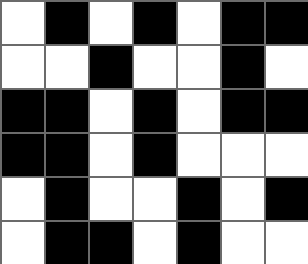[["white", "black", "white", "black", "white", "black", "black"], ["white", "white", "black", "white", "white", "black", "white"], ["black", "black", "white", "black", "white", "black", "black"], ["black", "black", "white", "black", "white", "white", "white"], ["white", "black", "white", "white", "black", "white", "black"], ["white", "black", "black", "white", "black", "white", "white"]]